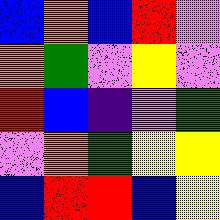[["blue", "orange", "blue", "red", "violet"], ["orange", "green", "violet", "yellow", "violet"], ["red", "blue", "indigo", "violet", "green"], ["violet", "orange", "green", "yellow", "yellow"], ["blue", "red", "red", "blue", "yellow"]]